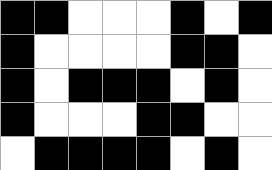[["black", "black", "white", "white", "white", "black", "white", "black"], ["black", "white", "white", "white", "white", "black", "black", "white"], ["black", "white", "black", "black", "black", "white", "black", "white"], ["black", "white", "white", "white", "black", "black", "white", "white"], ["white", "black", "black", "black", "black", "white", "black", "white"]]